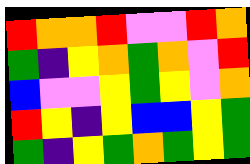[["red", "orange", "orange", "red", "violet", "violet", "red", "orange"], ["green", "indigo", "yellow", "orange", "green", "orange", "violet", "red"], ["blue", "violet", "violet", "yellow", "green", "yellow", "violet", "orange"], ["red", "yellow", "indigo", "yellow", "blue", "blue", "yellow", "green"], ["green", "indigo", "yellow", "green", "orange", "green", "yellow", "green"]]